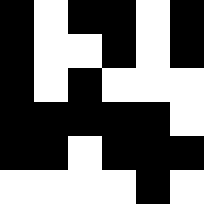[["black", "white", "black", "black", "white", "black"], ["black", "white", "white", "black", "white", "black"], ["black", "white", "black", "white", "white", "white"], ["black", "black", "black", "black", "black", "white"], ["black", "black", "white", "black", "black", "black"], ["white", "white", "white", "white", "black", "white"]]